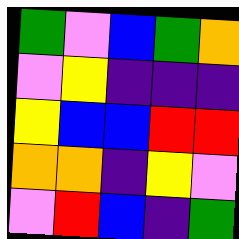[["green", "violet", "blue", "green", "orange"], ["violet", "yellow", "indigo", "indigo", "indigo"], ["yellow", "blue", "blue", "red", "red"], ["orange", "orange", "indigo", "yellow", "violet"], ["violet", "red", "blue", "indigo", "green"]]